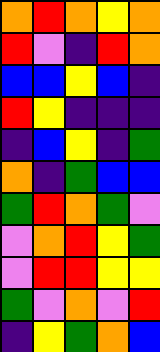[["orange", "red", "orange", "yellow", "orange"], ["red", "violet", "indigo", "red", "orange"], ["blue", "blue", "yellow", "blue", "indigo"], ["red", "yellow", "indigo", "indigo", "indigo"], ["indigo", "blue", "yellow", "indigo", "green"], ["orange", "indigo", "green", "blue", "blue"], ["green", "red", "orange", "green", "violet"], ["violet", "orange", "red", "yellow", "green"], ["violet", "red", "red", "yellow", "yellow"], ["green", "violet", "orange", "violet", "red"], ["indigo", "yellow", "green", "orange", "blue"]]